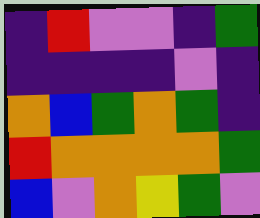[["indigo", "red", "violet", "violet", "indigo", "green"], ["indigo", "indigo", "indigo", "indigo", "violet", "indigo"], ["orange", "blue", "green", "orange", "green", "indigo"], ["red", "orange", "orange", "orange", "orange", "green"], ["blue", "violet", "orange", "yellow", "green", "violet"]]